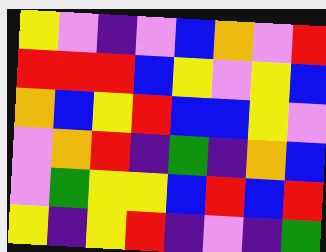[["yellow", "violet", "indigo", "violet", "blue", "orange", "violet", "red"], ["red", "red", "red", "blue", "yellow", "violet", "yellow", "blue"], ["orange", "blue", "yellow", "red", "blue", "blue", "yellow", "violet"], ["violet", "orange", "red", "indigo", "green", "indigo", "orange", "blue"], ["violet", "green", "yellow", "yellow", "blue", "red", "blue", "red"], ["yellow", "indigo", "yellow", "red", "indigo", "violet", "indigo", "green"]]